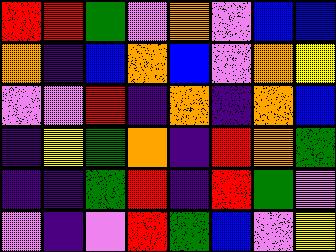[["red", "red", "green", "violet", "orange", "violet", "blue", "blue"], ["orange", "indigo", "blue", "orange", "blue", "violet", "orange", "yellow"], ["violet", "violet", "red", "indigo", "orange", "indigo", "orange", "blue"], ["indigo", "yellow", "green", "orange", "indigo", "red", "orange", "green"], ["indigo", "indigo", "green", "red", "indigo", "red", "green", "violet"], ["violet", "indigo", "violet", "red", "green", "blue", "violet", "yellow"]]